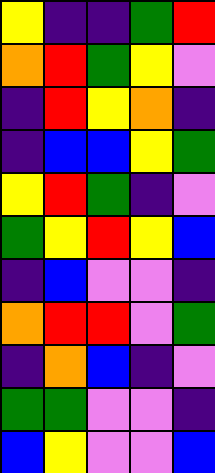[["yellow", "indigo", "indigo", "green", "red"], ["orange", "red", "green", "yellow", "violet"], ["indigo", "red", "yellow", "orange", "indigo"], ["indigo", "blue", "blue", "yellow", "green"], ["yellow", "red", "green", "indigo", "violet"], ["green", "yellow", "red", "yellow", "blue"], ["indigo", "blue", "violet", "violet", "indigo"], ["orange", "red", "red", "violet", "green"], ["indigo", "orange", "blue", "indigo", "violet"], ["green", "green", "violet", "violet", "indigo"], ["blue", "yellow", "violet", "violet", "blue"]]